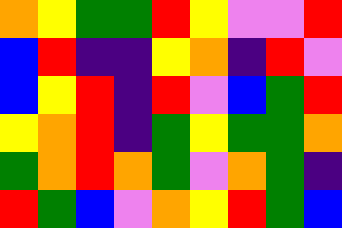[["orange", "yellow", "green", "green", "red", "yellow", "violet", "violet", "red"], ["blue", "red", "indigo", "indigo", "yellow", "orange", "indigo", "red", "violet"], ["blue", "yellow", "red", "indigo", "red", "violet", "blue", "green", "red"], ["yellow", "orange", "red", "indigo", "green", "yellow", "green", "green", "orange"], ["green", "orange", "red", "orange", "green", "violet", "orange", "green", "indigo"], ["red", "green", "blue", "violet", "orange", "yellow", "red", "green", "blue"]]